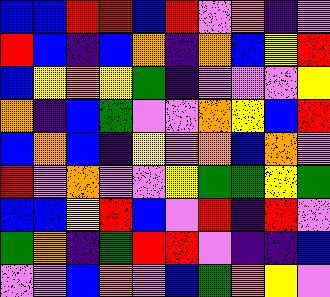[["blue", "blue", "red", "red", "blue", "red", "violet", "orange", "indigo", "violet"], ["red", "blue", "indigo", "blue", "orange", "indigo", "orange", "blue", "yellow", "red"], ["blue", "yellow", "orange", "yellow", "green", "indigo", "violet", "violet", "violet", "yellow"], ["orange", "indigo", "blue", "green", "violet", "violet", "orange", "yellow", "blue", "red"], ["blue", "orange", "blue", "indigo", "yellow", "violet", "orange", "blue", "orange", "violet"], ["red", "violet", "orange", "violet", "violet", "yellow", "green", "green", "yellow", "green"], ["blue", "blue", "yellow", "red", "blue", "violet", "red", "indigo", "red", "violet"], ["green", "orange", "indigo", "green", "red", "red", "violet", "indigo", "indigo", "blue"], ["violet", "violet", "blue", "orange", "violet", "blue", "green", "orange", "yellow", "violet"]]